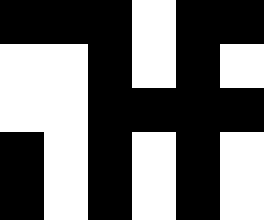[["black", "black", "black", "white", "black", "black"], ["white", "white", "black", "white", "black", "white"], ["white", "white", "black", "black", "black", "black"], ["black", "white", "black", "white", "black", "white"], ["black", "white", "black", "white", "black", "white"]]